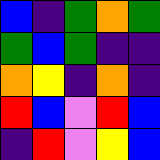[["blue", "indigo", "green", "orange", "green"], ["green", "blue", "green", "indigo", "indigo"], ["orange", "yellow", "indigo", "orange", "indigo"], ["red", "blue", "violet", "red", "blue"], ["indigo", "red", "violet", "yellow", "blue"]]